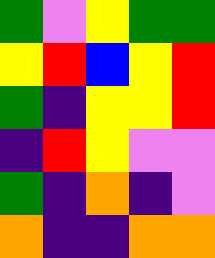[["green", "violet", "yellow", "green", "green"], ["yellow", "red", "blue", "yellow", "red"], ["green", "indigo", "yellow", "yellow", "red"], ["indigo", "red", "yellow", "violet", "violet"], ["green", "indigo", "orange", "indigo", "violet"], ["orange", "indigo", "indigo", "orange", "orange"]]